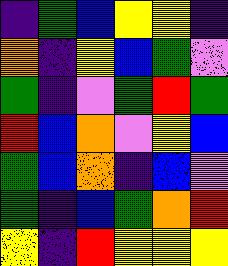[["indigo", "green", "blue", "yellow", "yellow", "indigo"], ["orange", "indigo", "yellow", "blue", "green", "violet"], ["green", "indigo", "violet", "green", "red", "green"], ["red", "blue", "orange", "violet", "yellow", "blue"], ["green", "blue", "orange", "indigo", "blue", "violet"], ["green", "indigo", "blue", "green", "orange", "red"], ["yellow", "indigo", "red", "yellow", "yellow", "yellow"]]